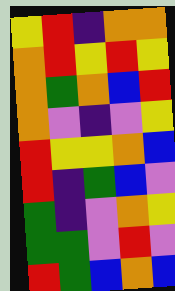[["yellow", "red", "indigo", "orange", "orange"], ["orange", "red", "yellow", "red", "yellow"], ["orange", "green", "orange", "blue", "red"], ["orange", "violet", "indigo", "violet", "yellow"], ["red", "yellow", "yellow", "orange", "blue"], ["red", "indigo", "green", "blue", "violet"], ["green", "indigo", "violet", "orange", "yellow"], ["green", "green", "violet", "red", "violet"], ["red", "green", "blue", "orange", "blue"]]